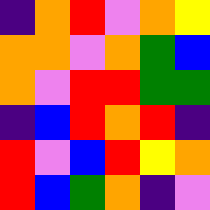[["indigo", "orange", "red", "violet", "orange", "yellow"], ["orange", "orange", "violet", "orange", "green", "blue"], ["orange", "violet", "red", "red", "green", "green"], ["indigo", "blue", "red", "orange", "red", "indigo"], ["red", "violet", "blue", "red", "yellow", "orange"], ["red", "blue", "green", "orange", "indigo", "violet"]]